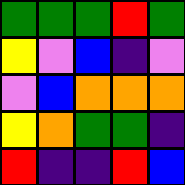[["green", "green", "green", "red", "green"], ["yellow", "violet", "blue", "indigo", "violet"], ["violet", "blue", "orange", "orange", "orange"], ["yellow", "orange", "green", "green", "indigo"], ["red", "indigo", "indigo", "red", "blue"]]